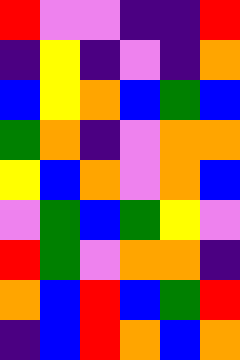[["red", "violet", "violet", "indigo", "indigo", "red"], ["indigo", "yellow", "indigo", "violet", "indigo", "orange"], ["blue", "yellow", "orange", "blue", "green", "blue"], ["green", "orange", "indigo", "violet", "orange", "orange"], ["yellow", "blue", "orange", "violet", "orange", "blue"], ["violet", "green", "blue", "green", "yellow", "violet"], ["red", "green", "violet", "orange", "orange", "indigo"], ["orange", "blue", "red", "blue", "green", "red"], ["indigo", "blue", "red", "orange", "blue", "orange"]]